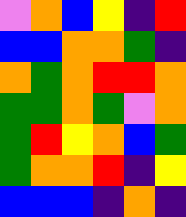[["violet", "orange", "blue", "yellow", "indigo", "red"], ["blue", "blue", "orange", "orange", "green", "indigo"], ["orange", "green", "orange", "red", "red", "orange"], ["green", "green", "orange", "green", "violet", "orange"], ["green", "red", "yellow", "orange", "blue", "green"], ["green", "orange", "orange", "red", "indigo", "yellow"], ["blue", "blue", "blue", "indigo", "orange", "indigo"]]